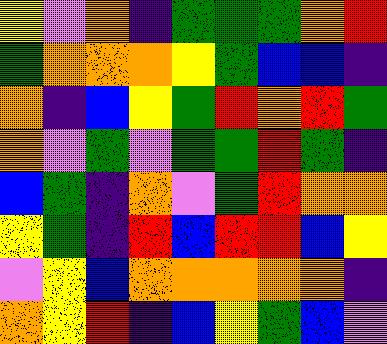[["yellow", "violet", "orange", "indigo", "green", "green", "green", "orange", "red"], ["green", "orange", "orange", "orange", "yellow", "green", "blue", "blue", "indigo"], ["orange", "indigo", "blue", "yellow", "green", "red", "orange", "red", "green"], ["orange", "violet", "green", "violet", "green", "green", "red", "green", "indigo"], ["blue", "green", "indigo", "orange", "violet", "green", "red", "orange", "orange"], ["yellow", "green", "indigo", "red", "blue", "red", "red", "blue", "yellow"], ["violet", "yellow", "blue", "orange", "orange", "orange", "orange", "orange", "indigo"], ["orange", "yellow", "red", "indigo", "blue", "yellow", "green", "blue", "violet"]]